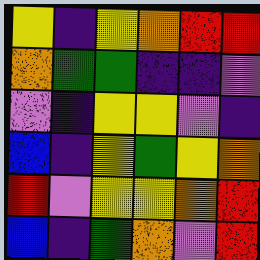[["yellow", "indigo", "yellow", "orange", "red", "red"], ["orange", "green", "green", "indigo", "indigo", "violet"], ["violet", "indigo", "yellow", "yellow", "violet", "indigo"], ["blue", "indigo", "yellow", "green", "yellow", "orange"], ["red", "violet", "yellow", "yellow", "orange", "red"], ["blue", "indigo", "green", "orange", "violet", "red"]]